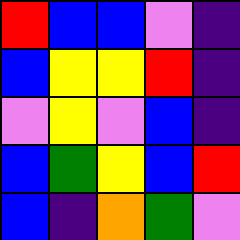[["red", "blue", "blue", "violet", "indigo"], ["blue", "yellow", "yellow", "red", "indigo"], ["violet", "yellow", "violet", "blue", "indigo"], ["blue", "green", "yellow", "blue", "red"], ["blue", "indigo", "orange", "green", "violet"]]